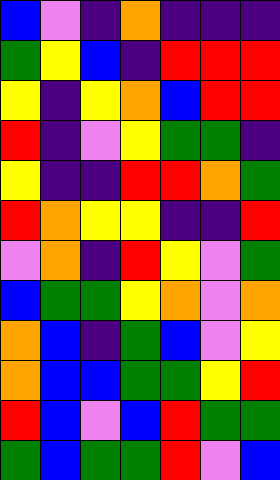[["blue", "violet", "indigo", "orange", "indigo", "indigo", "indigo"], ["green", "yellow", "blue", "indigo", "red", "red", "red"], ["yellow", "indigo", "yellow", "orange", "blue", "red", "red"], ["red", "indigo", "violet", "yellow", "green", "green", "indigo"], ["yellow", "indigo", "indigo", "red", "red", "orange", "green"], ["red", "orange", "yellow", "yellow", "indigo", "indigo", "red"], ["violet", "orange", "indigo", "red", "yellow", "violet", "green"], ["blue", "green", "green", "yellow", "orange", "violet", "orange"], ["orange", "blue", "indigo", "green", "blue", "violet", "yellow"], ["orange", "blue", "blue", "green", "green", "yellow", "red"], ["red", "blue", "violet", "blue", "red", "green", "green"], ["green", "blue", "green", "green", "red", "violet", "blue"]]